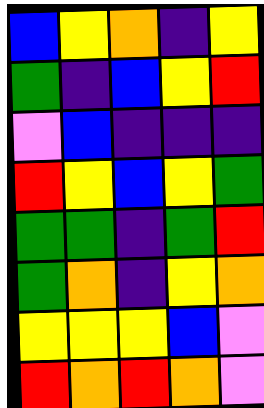[["blue", "yellow", "orange", "indigo", "yellow"], ["green", "indigo", "blue", "yellow", "red"], ["violet", "blue", "indigo", "indigo", "indigo"], ["red", "yellow", "blue", "yellow", "green"], ["green", "green", "indigo", "green", "red"], ["green", "orange", "indigo", "yellow", "orange"], ["yellow", "yellow", "yellow", "blue", "violet"], ["red", "orange", "red", "orange", "violet"]]